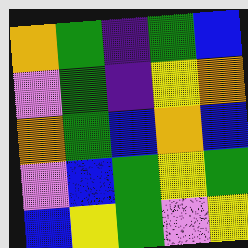[["orange", "green", "indigo", "green", "blue"], ["violet", "green", "indigo", "yellow", "orange"], ["orange", "green", "blue", "orange", "blue"], ["violet", "blue", "green", "yellow", "green"], ["blue", "yellow", "green", "violet", "yellow"]]